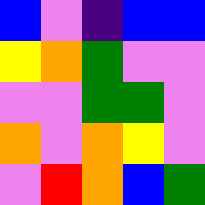[["blue", "violet", "indigo", "blue", "blue"], ["yellow", "orange", "green", "violet", "violet"], ["violet", "violet", "green", "green", "violet"], ["orange", "violet", "orange", "yellow", "violet"], ["violet", "red", "orange", "blue", "green"]]